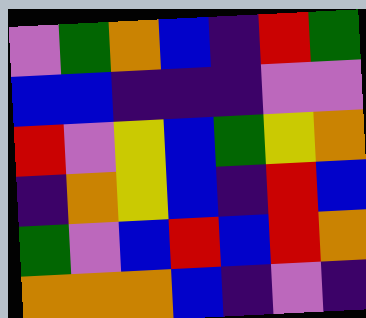[["violet", "green", "orange", "blue", "indigo", "red", "green"], ["blue", "blue", "indigo", "indigo", "indigo", "violet", "violet"], ["red", "violet", "yellow", "blue", "green", "yellow", "orange"], ["indigo", "orange", "yellow", "blue", "indigo", "red", "blue"], ["green", "violet", "blue", "red", "blue", "red", "orange"], ["orange", "orange", "orange", "blue", "indigo", "violet", "indigo"]]